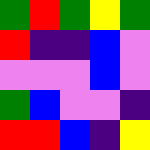[["green", "red", "green", "yellow", "green"], ["red", "indigo", "indigo", "blue", "violet"], ["violet", "violet", "violet", "blue", "violet"], ["green", "blue", "violet", "violet", "indigo"], ["red", "red", "blue", "indigo", "yellow"]]